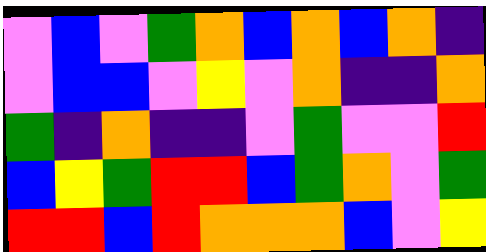[["violet", "blue", "violet", "green", "orange", "blue", "orange", "blue", "orange", "indigo"], ["violet", "blue", "blue", "violet", "yellow", "violet", "orange", "indigo", "indigo", "orange"], ["green", "indigo", "orange", "indigo", "indigo", "violet", "green", "violet", "violet", "red"], ["blue", "yellow", "green", "red", "red", "blue", "green", "orange", "violet", "green"], ["red", "red", "blue", "red", "orange", "orange", "orange", "blue", "violet", "yellow"]]